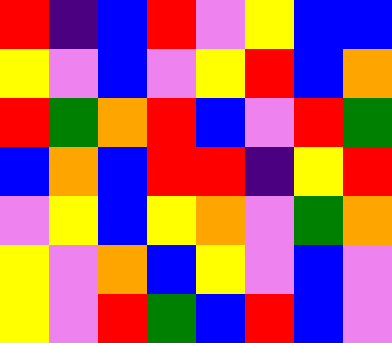[["red", "indigo", "blue", "red", "violet", "yellow", "blue", "blue"], ["yellow", "violet", "blue", "violet", "yellow", "red", "blue", "orange"], ["red", "green", "orange", "red", "blue", "violet", "red", "green"], ["blue", "orange", "blue", "red", "red", "indigo", "yellow", "red"], ["violet", "yellow", "blue", "yellow", "orange", "violet", "green", "orange"], ["yellow", "violet", "orange", "blue", "yellow", "violet", "blue", "violet"], ["yellow", "violet", "red", "green", "blue", "red", "blue", "violet"]]